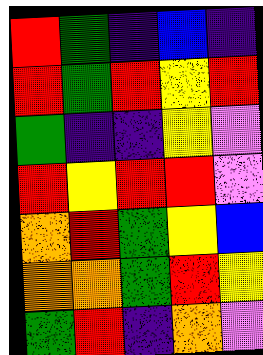[["red", "green", "indigo", "blue", "indigo"], ["red", "green", "red", "yellow", "red"], ["green", "indigo", "indigo", "yellow", "violet"], ["red", "yellow", "red", "red", "violet"], ["orange", "red", "green", "yellow", "blue"], ["orange", "orange", "green", "red", "yellow"], ["green", "red", "indigo", "orange", "violet"]]